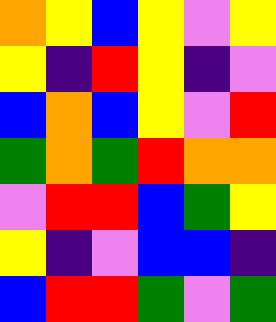[["orange", "yellow", "blue", "yellow", "violet", "yellow"], ["yellow", "indigo", "red", "yellow", "indigo", "violet"], ["blue", "orange", "blue", "yellow", "violet", "red"], ["green", "orange", "green", "red", "orange", "orange"], ["violet", "red", "red", "blue", "green", "yellow"], ["yellow", "indigo", "violet", "blue", "blue", "indigo"], ["blue", "red", "red", "green", "violet", "green"]]